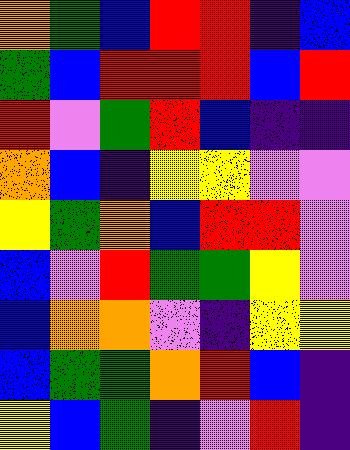[["orange", "green", "blue", "red", "red", "indigo", "blue"], ["green", "blue", "red", "red", "red", "blue", "red"], ["red", "violet", "green", "red", "blue", "indigo", "indigo"], ["orange", "blue", "indigo", "yellow", "yellow", "violet", "violet"], ["yellow", "green", "orange", "blue", "red", "red", "violet"], ["blue", "violet", "red", "green", "green", "yellow", "violet"], ["blue", "orange", "orange", "violet", "indigo", "yellow", "yellow"], ["blue", "green", "green", "orange", "red", "blue", "indigo"], ["yellow", "blue", "green", "indigo", "violet", "red", "indigo"]]